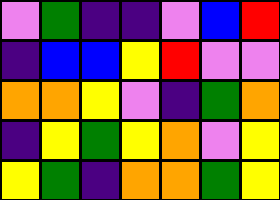[["violet", "green", "indigo", "indigo", "violet", "blue", "red"], ["indigo", "blue", "blue", "yellow", "red", "violet", "violet"], ["orange", "orange", "yellow", "violet", "indigo", "green", "orange"], ["indigo", "yellow", "green", "yellow", "orange", "violet", "yellow"], ["yellow", "green", "indigo", "orange", "orange", "green", "yellow"]]